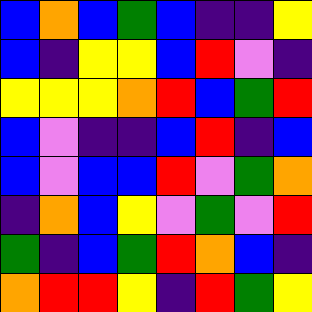[["blue", "orange", "blue", "green", "blue", "indigo", "indigo", "yellow"], ["blue", "indigo", "yellow", "yellow", "blue", "red", "violet", "indigo"], ["yellow", "yellow", "yellow", "orange", "red", "blue", "green", "red"], ["blue", "violet", "indigo", "indigo", "blue", "red", "indigo", "blue"], ["blue", "violet", "blue", "blue", "red", "violet", "green", "orange"], ["indigo", "orange", "blue", "yellow", "violet", "green", "violet", "red"], ["green", "indigo", "blue", "green", "red", "orange", "blue", "indigo"], ["orange", "red", "red", "yellow", "indigo", "red", "green", "yellow"]]